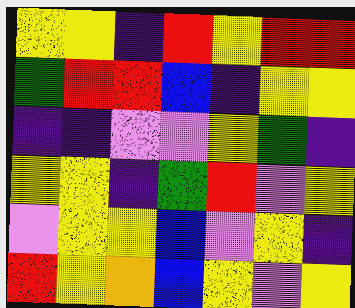[["yellow", "yellow", "indigo", "red", "yellow", "red", "red"], ["green", "red", "red", "blue", "indigo", "yellow", "yellow"], ["indigo", "indigo", "violet", "violet", "yellow", "green", "indigo"], ["yellow", "yellow", "indigo", "green", "red", "violet", "yellow"], ["violet", "yellow", "yellow", "blue", "violet", "yellow", "indigo"], ["red", "yellow", "orange", "blue", "yellow", "violet", "yellow"]]